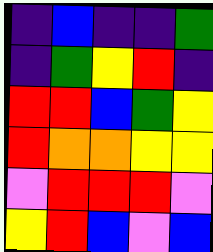[["indigo", "blue", "indigo", "indigo", "green"], ["indigo", "green", "yellow", "red", "indigo"], ["red", "red", "blue", "green", "yellow"], ["red", "orange", "orange", "yellow", "yellow"], ["violet", "red", "red", "red", "violet"], ["yellow", "red", "blue", "violet", "blue"]]